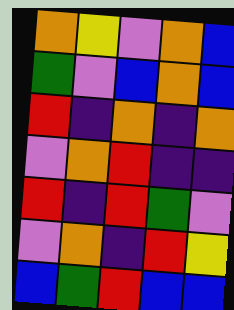[["orange", "yellow", "violet", "orange", "blue"], ["green", "violet", "blue", "orange", "blue"], ["red", "indigo", "orange", "indigo", "orange"], ["violet", "orange", "red", "indigo", "indigo"], ["red", "indigo", "red", "green", "violet"], ["violet", "orange", "indigo", "red", "yellow"], ["blue", "green", "red", "blue", "blue"]]